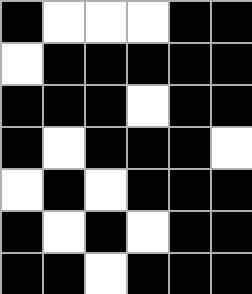[["black", "white", "white", "white", "black", "black"], ["white", "black", "black", "black", "black", "black"], ["black", "black", "black", "white", "black", "black"], ["black", "white", "black", "black", "black", "white"], ["white", "black", "white", "black", "black", "black"], ["black", "white", "black", "white", "black", "black"], ["black", "black", "white", "black", "black", "black"]]